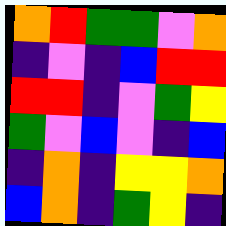[["orange", "red", "green", "green", "violet", "orange"], ["indigo", "violet", "indigo", "blue", "red", "red"], ["red", "red", "indigo", "violet", "green", "yellow"], ["green", "violet", "blue", "violet", "indigo", "blue"], ["indigo", "orange", "indigo", "yellow", "yellow", "orange"], ["blue", "orange", "indigo", "green", "yellow", "indigo"]]